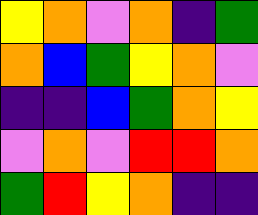[["yellow", "orange", "violet", "orange", "indigo", "green"], ["orange", "blue", "green", "yellow", "orange", "violet"], ["indigo", "indigo", "blue", "green", "orange", "yellow"], ["violet", "orange", "violet", "red", "red", "orange"], ["green", "red", "yellow", "orange", "indigo", "indigo"]]